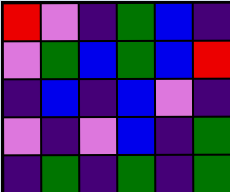[["red", "violet", "indigo", "green", "blue", "indigo"], ["violet", "green", "blue", "green", "blue", "red"], ["indigo", "blue", "indigo", "blue", "violet", "indigo"], ["violet", "indigo", "violet", "blue", "indigo", "green"], ["indigo", "green", "indigo", "green", "indigo", "green"]]